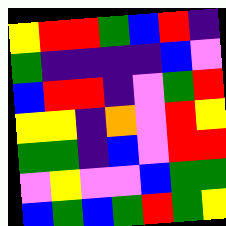[["yellow", "red", "red", "green", "blue", "red", "indigo"], ["green", "indigo", "indigo", "indigo", "indigo", "blue", "violet"], ["blue", "red", "red", "indigo", "violet", "green", "red"], ["yellow", "yellow", "indigo", "orange", "violet", "red", "yellow"], ["green", "green", "indigo", "blue", "violet", "red", "red"], ["violet", "yellow", "violet", "violet", "blue", "green", "green"], ["blue", "green", "blue", "green", "red", "green", "yellow"]]